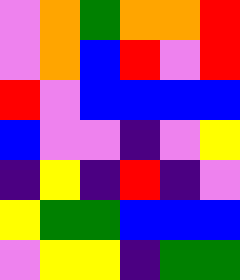[["violet", "orange", "green", "orange", "orange", "red"], ["violet", "orange", "blue", "red", "violet", "red"], ["red", "violet", "blue", "blue", "blue", "blue"], ["blue", "violet", "violet", "indigo", "violet", "yellow"], ["indigo", "yellow", "indigo", "red", "indigo", "violet"], ["yellow", "green", "green", "blue", "blue", "blue"], ["violet", "yellow", "yellow", "indigo", "green", "green"]]